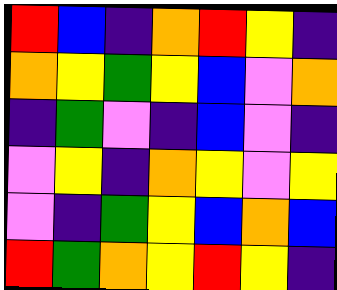[["red", "blue", "indigo", "orange", "red", "yellow", "indigo"], ["orange", "yellow", "green", "yellow", "blue", "violet", "orange"], ["indigo", "green", "violet", "indigo", "blue", "violet", "indigo"], ["violet", "yellow", "indigo", "orange", "yellow", "violet", "yellow"], ["violet", "indigo", "green", "yellow", "blue", "orange", "blue"], ["red", "green", "orange", "yellow", "red", "yellow", "indigo"]]